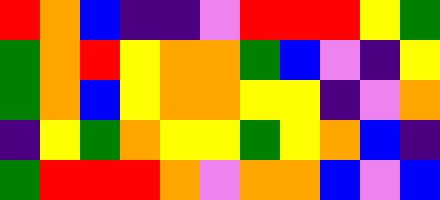[["red", "orange", "blue", "indigo", "indigo", "violet", "red", "red", "red", "yellow", "green"], ["green", "orange", "red", "yellow", "orange", "orange", "green", "blue", "violet", "indigo", "yellow"], ["green", "orange", "blue", "yellow", "orange", "orange", "yellow", "yellow", "indigo", "violet", "orange"], ["indigo", "yellow", "green", "orange", "yellow", "yellow", "green", "yellow", "orange", "blue", "indigo"], ["green", "red", "red", "red", "orange", "violet", "orange", "orange", "blue", "violet", "blue"]]